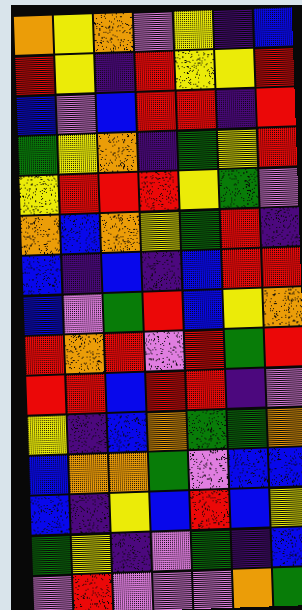[["orange", "yellow", "orange", "violet", "yellow", "indigo", "blue"], ["red", "yellow", "indigo", "red", "yellow", "yellow", "red"], ["blue", "violet", "blue", "red", "red", "indigo", "red"], ["green", "yellow", "orange", "indigo", "green", "yellow", "red"], ["yellow", "red", "red", "red", "yellow", "green", "violet"], ["orange", "blue", "orange", "yellow", "green", "red", "indigo"], ["blue", "indigo", "blue", "indigo", "blue", "red", "red"], ["blue", "violet", "green", "red", "blue", "yellow", "orange"], ["red", "orange", "red", "violet", "red", "green", "red"], ["red", "red", "blue", "red", "red", "indigo", "violet"], ["yellow", "indigo", "blue", "orange", "green", "green", "orange"], ["blue", "orange", "orange", "green", "violet", "blue", "blue"], ["blue", "indigo", "yellow", "blue", "red", "blue", "yellow"], ["green", "yellow", "indigo", "violet", "green", "indigo", "blue"], ["violet", "red", "violet", "violet", "violet", "orange", "green"]]